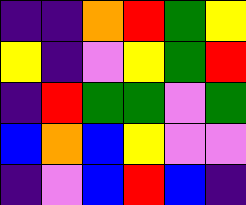[["indigo", "indigo", "orange", "red", "green", "yellow"], ["yellow", "indigo", "violet", "yellow", "green", "red"], ["indigo", "red", "green", "green", "violet", "green"], ["blue", "orange", "blue", "yellow", "violet", "violet"], ["indigo", "violet", "blue", "red", "blue", "indigo"]]